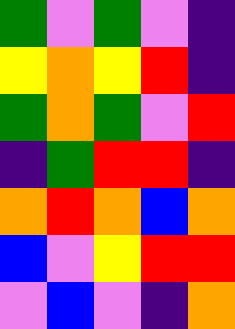[["green", "violet", "green", "violet", "indigo"], ["yellow", "orange", "yellow", "red", "indigo"], ["green", "orange", "green", "violet", "red"], ["indigo", "green", "red", "red", "indigo"], ["orange", "red", "orange", "blue", "orange"], ["blue", "violet", "yellow", "red", "red"], ["violet", "blue", "violet", "indigo", "orange"]]